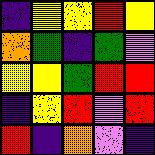[["indigo", "yellow", "yellow", "red", "yellow"], ["orange", "green", "indigo", "green", "violet"], ["yellow", "yellow", "green", "red", "red"], ["indigo", "yellow", "red", "violet", "red"], ["red", "indigo", "orange", "violet", "indigo"]]